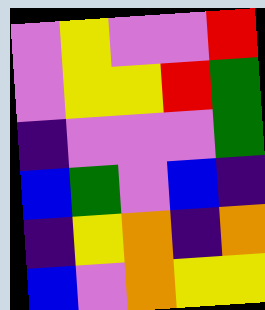[["violet", "yellow", "violet", "violet", "red"], ["violet", "yellow", "yellow", "red", "green"], ["indigo", "violet", "violet", "violet", "green"], ["blue", "green", "violet", "blue", "indigo"], ["indigo", "yellow", "orange", "indigo", "orange"], ["blue", "violet", "orange", "yellow", "yellow"]]